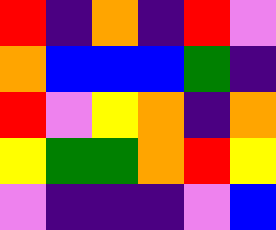[["red", "indigo", "orange", "indigo", "red", "violet"], ["orange", "blue", "blue", "blue", "green", "indigo"], ["red", "violet", "yellow", "orange", "indigo", "orange"], ["yellow", "green", "green", "orange", "red", "yellow"], ["violet", "indigo", "indigo", "indigo", "violet", "blue"]]